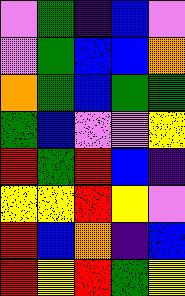[["violet", "green", "indigo", "blue", "violet"], ["violet", "green", "blue", "blue", "orange"], ["orange", "green", "blue", "green", "green"], ["green", "blue", "violet", "violet", "yellow"], ["red", "green", "red", "blue", "indigo"], ["yellow", "yellow", "red", "yellow", "violet"], ["red", "blue", "orange", "indigo", "blue"], ["red", "yellow", "red", "green", "yellow"]]